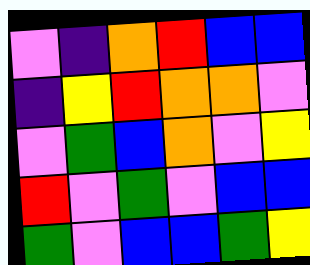[["violet", "indigo", "orange", "red", "blue", "blue"], ["indigo", "yellow", "red", "orange", "orange", "violet"], ["violet", "green", "blue", "orange", "violet", "yellow"], ["red", "violet", "green", "violet", "blue", "blue"], ["green", "violet", "blue", "blue", "green", "yellow"]]